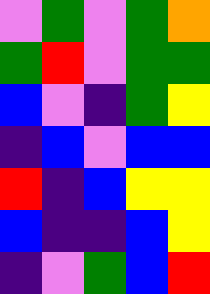[["violet", "green", "violet", "green", "orange"], ["green", "red", "violet", "green", "green"], ["blue", "violet", "indigo", "green", "yellow"], ["indigo", "blue", "violet", "blue", "blue"], ["red", "indigo", "blue", "yellow", "yellow"], ["blue", "indigo", "indigo", "blue", "yellow"], ["indigo", "violet", "green", "blue", "red"]]